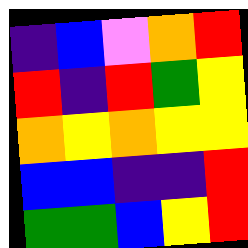[["indigo", "blue", "violet", "orange", "red"], ["red", "indigo", "red", "green", "yellow"], ["orange", "yellow", "orange", "yellow", "yellow"], ["blue", "blue", "indigo", "indigo", "red"], ["green", "green", "blue", "yellow", "red"]]